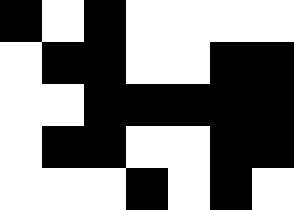[["black", "white", "black", "white", "white", "white", "white"], ["white", "black", "black", "white", "white", "black", "black"], ["white", "white", "black", "black", "black", "black", "black"], ["white", "black", "black", "white", "white", "black", "black"], ["white", "white", "white", "black", "white", "black", "white"]]